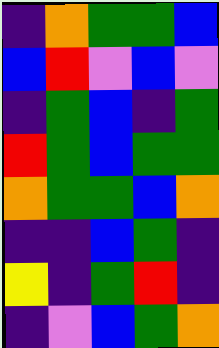[["indigo", "orange", "green", "green", "blue"], ["blue", "red", "violet", "blue", "violet"], ["indigo", "green", "blue", "indigo", "green"], ["red", "green", "blue", "green", "green"], ["orange", "green", "green", "blue", "orange"], ["indigo", "indigo", "blue", "green", "indigo"], ["yellow", "indigo", "green", "red", "indigo"], ["indigo", "violet", "blue", "green", "orange"]]